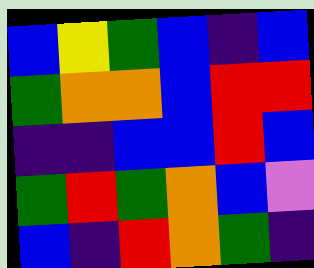[["blue", "yellow", "green", "blue", "indigo", "blue"], ["green", "orange", "orange", "blue", "red", "red"], ["indigo", "indigo", "blue", "blue", "red", "blue"], ["green", "red", "green", "orange", "blue", "violet"], ["blue", "indigo", "red", "orange", "green", "indigo"]]